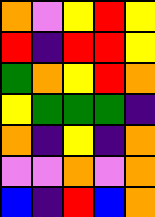[["orange", "violet", "yellow", "red", "yellow"], ["red", "indigo", "red", "red", "yellow"], ["green", "orange", "yellow", "red", "orange"], ["yellow", "green", "green", "green", "indigo"], ["orange", "indigo", "yellow", "indigo", "orange"], ["violet", "violet", "orange", "violet", "orange"], ["blue", "indigo", "red", "blue", "orange"]]